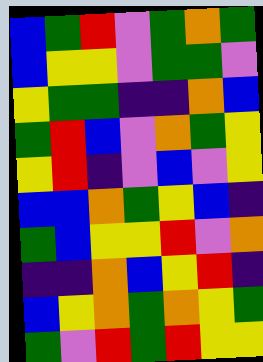[["blue", "green", "red", "violet", "green", "orange", "green"], ["blue", "yellow", "yellow", "violet", "green", "green", "violet"], ["yellow", "green", "green", "indigo", "indigo", "orange", "blue"], ["green", "red", "blue", "violet", "orange", "green", "yellow"], ["yellow", "red", "indigo", "violet", "blue", "violet", "yellow"], ["blue", "blue", "orange", "green", "yellow", "blue", "indigo"], ["green", "blue", "yellow", "yellow", "red", "violet", "orange"], ["indigo", "indigo", "orange", "blue", "yellow", "red", "indigo"], ["blue", "yellow", "orange", "green", "orange", "yellow", "green"], ["green", "violet", "red", "green", "red", "yellow", "yellow"]]